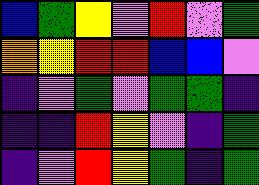[["blue", "green", "yellow", "violet", "red", "violet", "green"], ["orange", "yellow", "red", "red", "blue", "blue", "violet"], ["indigo", "violet", "green", "violet", "green", "green", "indigo"], ["indigo", "indigo", "red", "yellow", "violet", "indigo", "green"], ["indigo", "violet", "red", "yellow", "green", "indigo", "green"]]